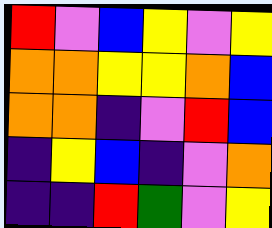[["red", "violet", "blue", "yellow", "violet", "yellow"], ["orange", "orange", "yellow", "yellow", "orange", "blue"], ["orange", "orange", "indigo", "violet", "red", "blue"], ["indigo", "yellow", "blue", "indigo", "violet", "orange"], ["indigo", "indigo", "red", "green", "violet", "yellow"]]